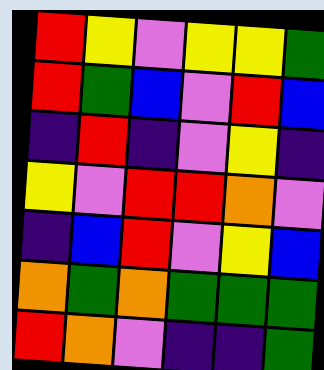[["red", "yellow", "violet", "yellow", "yellow", "green"], ["red", "green", "blue", "violet", "red", "blue"], ["indigo", "red", "indigo", "violet", "yellow", "indigo"], ["yellow", "violet", "red", "red", "orange", "violet"], ["indigo", "blue", "red", "violet", "yellow", "blue"], ["orange", "green", "orange", "green", "green", "green"], ["red", "orange", "violet", "indigo", "indigo", "green"]]